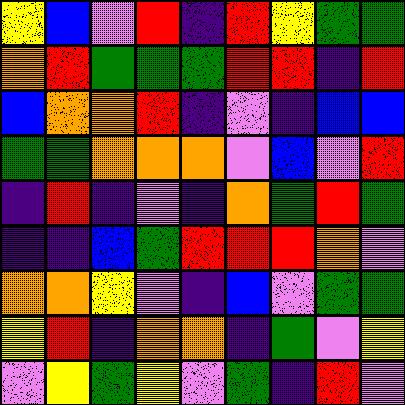[["yellow", "blue", "violet", "red", "indigo", "red", "yellow", "green", "green"], ["orange", "red", "green", "green", "green", "red", "red", "indigo", "red"], ["blue", "orange", "orange", "red", "indigo", "violet", "indigo", "blue", "blue"], ["green", "green", "orange", "orange", "orange", "violet", "blue", "violet", "red"], ["indigo", "red", "indigo", "violet", "indigo", "orange", "green", "red", "green"], ["indigo", "indigo", "blue", "green", "red", "red", "red", "orange", "violet"], ["orange", "orange", "yellow", "violet", "indigo", "blue", "violet", "green", "green"], ["yellow", "red", "indigo", "orange", "orange", "indigo", "green", "violet", "yellow"], ["violet", "yellow", "green", "yellow", "violet", "green", "indigo", "red", "violet"]]